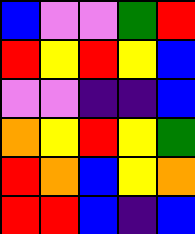[["blue", "violet", "violet", "green", "red"], ["red", "yellow", "red", "yellow", "blue"], ["violet", "violet", "indigo", "indigo", "blue"], ["orange", "yellow", "red", "yellow", "green"], ["red", "orange", "blue", "yellow", "orange"], ["red", "red", "blue", "indigo", "blue"]]